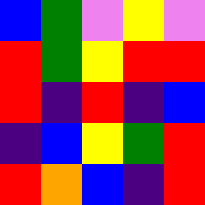[["blue", "green", "violet", "yellow", "violet"], ["red", "green", "yellow", "red", "red"], ["red", "indigo", "red", "indigo", "blue"], ["indigo", "blue", "yellow", "green", "red"], ["red", "orange", "blue", "indigo", "red"]]